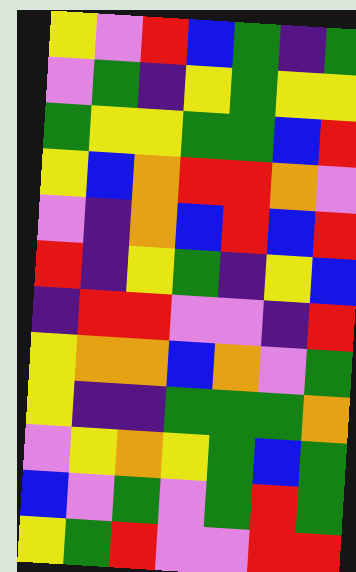[["yellow", "violet", "red", "blue", "green", "indigo", "green"], ["violet", "green", "indigo", "yellow", "green", "yellow", "yellow"], ["green", "yellow", "yellow", "green", "green", "blue", "red"], ["yellow", "blue", "orange", "red", "red", "orange", "violet"], ["violet", "indigo", "orange", "blue", "red", "blue", "red"], ["red", "indigo", "yellow", "green", "indigo", "yellow", "blue"], ["indigo", "red", "red", "violet", "violet", "indigo", "red"], ["yellow", "orange", "orange", "blue", "orange", "violet", "green"], ["yellow", "indigo", "indigo", "green", "green", "green", "orange"], ["violet", "yellow", "orange", "yellow", "green", "blue", "green"], ["blue", "violet", "green", "violet", "green", "red", "green"], ["yellow", "green", "red", "violet", "violet", "red", "red"]]